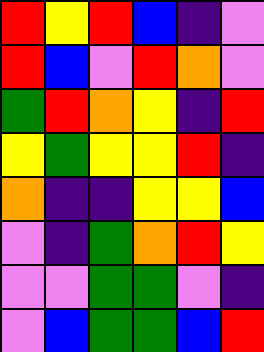[["red", "yellow", "red", "blue", "indigo", "violet"], ["red", "blue", "violet", "red", "orange", "violet"], ["green", "red", "orange", "yellow", "indigo", "red"], ["yellow", "green", "yellow", "yellow", "red", "indigo"], ["orange", "indigo", "indigo", "yellow", "yellow", "blue"], ["violet", "indigo", "green", "orange", "red", "yellow"], ["violet", "violet", "green", "green", "violet", "indigo"], ["violet", "blue", "green", "green", "blue", "red"]]